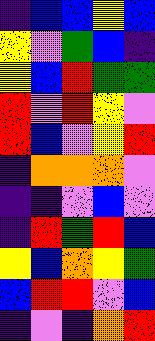[["indigo", "blue", "blue", "yellow", "blue"], ["yellow", "violet", "green", "blue", "indigo"], ["yellow", "blue", "red", "green", "green"], ["red", "violet", "red", "yellow", "violet"], ["red", "blue", "violet", "yellow", "red"], ["indigo", "orange", "orange", "orange", "violet"], ["indigo", "indigo", "violet", "blue", "violet"], ["indigo", "red", "green", "red", "blue"], ["yellow", "blue", "orange", "yellow", "green"], ["blue", "red", "red", "violet", "blue"], ["indigo", "violet", "indigo", "orange", "red"]]